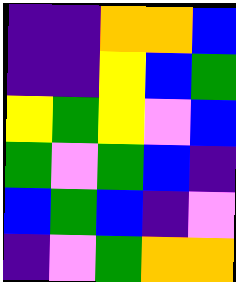[["indigo", "indigo", "orange", "orange", "blue"], ["indigo", "indigo", "yellow", "blue", "green"], ["yellow", "green", "yellow", "violet", "blue"], ["green", "violet", "green", "blue", "indigo"], ["blue", "green", "blue", "indigo", "violet"], ["indigo", "violet", "green", "orange", "orange"]]